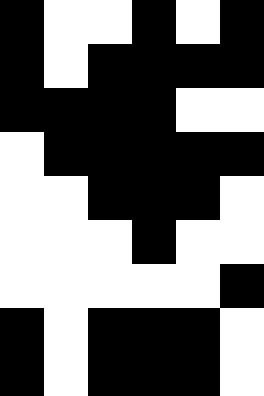[["black", "white", "white", "black", "white", "black"], ["black", "white", "black", "black", "black", "black"], ["black", "black", "black", "black", "white", "white"], ["white", "black", "black", "black", "black", "black"], ["white", "white", "black", "black", "black", "white"], ["white", "white", "white", "black", "white", "white"], ["white", "white", "white", "white", "white", "black"], ["black", "white", "black", "black", "black", "white"], ["black", "white", "black", "black", "black", "white"]]